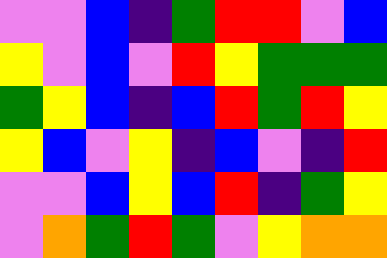[["violet", "violet", "blue", "indigo", "green", "red", "red", "violet", "blue"], ["yellow", "violet", "blue", "violet", "red", "yellow", "green", "green", "green"], ["green", "yellow", "blue", "indigo", "blue", "red", "green", "red", "yellow"], ["yellow", "blue", "violet", "yellow", "indigo", "blue", "violet", "indigo", "red"], ["violet", "violet", "blue", "yellow", "blue", "red", "indigo", "green", "yellow"], ["violet", "orange", "green", "red", "green", "violet", "yellow", "orange", "orange"]]